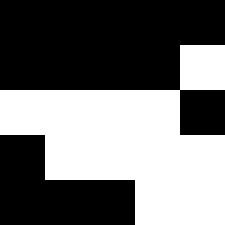[["black", "black", "black", "black", "black"], ["black", "black", "black", "black", "white"], ["white", "white", "white", "white", "black"], ["black", "white", "white", "white", "white"], ["black", "black", "black", "white", "white"]]